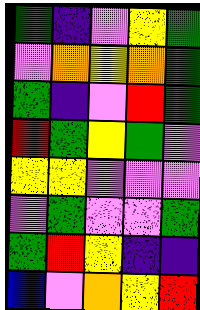[["green", "indigo", "violet", "yellow", "green"], ["violet", "orange", "yellow", "orange", "green"], ["green", "indigo", "violet", "red", "green"], ["red", "green", "yellow", "green", "violet"], ["yellow", "yellow", "violet", "violet", "violet"], ["violet", "green", "violet", "violet", "green"], ["green", "red", "yellow", "indigo", "indigo"], ["blue", "violet", "orange", "yellow", "red"]]